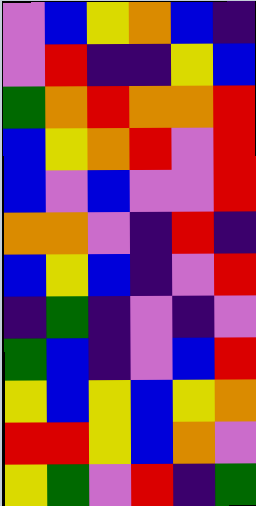[["violet", "blue", "yellow", "orange", "blue", "indigo"], ["violet", "red", "indigo", "indigo", "yellow", "blue"], ["green", "orange", "red", "orange", "orange", "red"], ["blue", "yellow", "orange", "red", "violet", "red"], ["blue", "violet", "blue", "violet", "violet", "red"], ["orange", "orange", "violet", "indigo", "red", "indigo"], ["blue", "yellow", "blue", "indigo", "violet", "red"], ["indigo", "green", "indigo", "violet", "indigo", "violet"], ["green", "blue", "indigo", "violet", "blue", "red"], ["yellow", "blue", "yellow", "blue", "yellow", "orange"], ["red", "red", "yellow", "blue", "orange", "violet"], ["yellow", "green", "violet", "red", "indigo", "green"]]